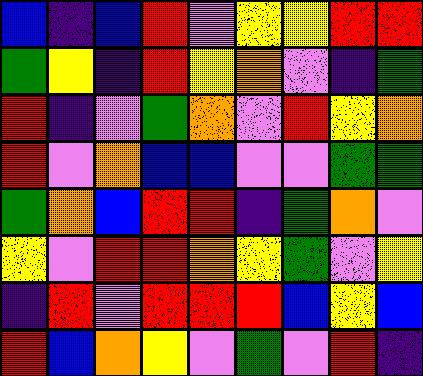[["blue", "indigo", "blue", "red", "violet", "yellow", "yellow", "red", "red"], ["green", "yellow", "indigo", "red", "yellow", "orange", "violet", "indigo", "green"], ["red", "indigo", "violet", "green", "orange", "violet", "red", "yellow", "orange"], ["red", "violet", "orange", "blue", "blue", "violet", "violet", "green", "green"], ["green", "orange", "blue", "red", "red", "indigo", "green", "orange", "violet"], ["yellow", "violet", "red", "red", "orange", "yellow", "green", "violet", "yellow"], ["indigo", "red", "violet", "red", "red", "red", "blue", "yellow", "blue"], ["red", "blue", "orange", "yellow", "violet", "green", "violet", "red", "indigo"]]